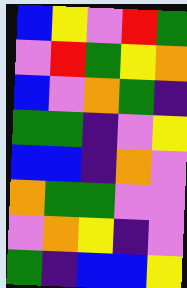[["blue", "yellow", "violet", "red", "green"], ["violet", "red", "green", "yellow", "orange"], ["blue", "violet", "orange", "green", "indigo"], ["green", "green", "indigo", "violet", "yellow"], ["blue", "blue", "indigo", "orange", "violet"], ["orange", "green", "green", "violet", "violet"], ["violet", "orange", "yellow", "indigo", "violet"], ["green", "indigo", "blue", "blue", "yellow"]]